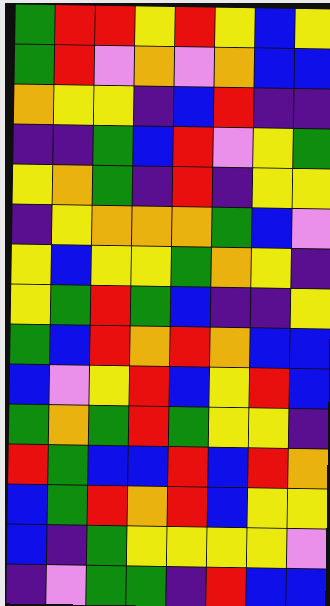[["green", "red", "red", "yellow", "red", "yellow", "blue", "yellow"], ["green", "red", "violet", "orange", "violet", "orange", "blue", "blue"], ["orange", "yellow", "yellow", "indigo", "blue", "red", "indigo", "indigo"], ["indigo", "indigo", "green", "blue", "red", "violet", "yellow", "green"], ["yellow", "orange", "green", "indigo", "red", "indigo", "yellow", "yellow"], ["indigo", "yellow", "orange", "orange", "orange", "green", "blue", "violet"], ["yellow", "blue", "yellow", "yellow", "green", "orange", "yellow", "indigo"], ["yellow", "green", "red", "green", "blue", "indigo", "indigo", "yellow"], ["green", "blue", "red", "orange", "red", "orange", "blue", "blue"], ["blue", "violet", "yellow", "red", "blue", "yellow", "red", "blue"], ["green", "orange", "green", "red", "green", "yellow", "yellow", "indigo"], ["red", "green", "blue", "blue", "red", "blue", "red", "orange"], ["blue", "green", "red", "orange", "red", "blue", "yellow", "yellow"], ["blue", "indigo", "green", "yellow", "yellow", "yellow", "yellow", "violet"], ["indigo", "violet", "green", "green", "indigo", "red", "blue", "blue"]]